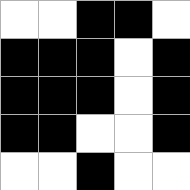[["white", "white", "black", "black", "white"], ["black", "black", "black", "white", "black"], ["black", "black", "black", "white", "black"], ["black", "black", "white", "white", "black"], ["white", "white", "black", "white", "white"]]